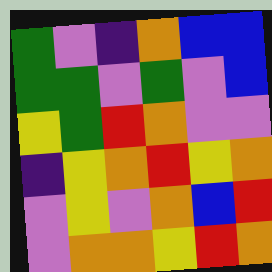[["green", "violet", "indigo", "orange", "blue", "blue"], ["green", "green", "violet", "green", "violet", "blue"], ["yellow", "green", "red", "orange", "violet", "violet"], ["indigo", "yellow", "orange", "red", "yellow", "orange"], ["violet", "yellow", "violet", "orange", "blue", "red"], ["violet", "orange", "orange", "yellow", "red", "orange"]]